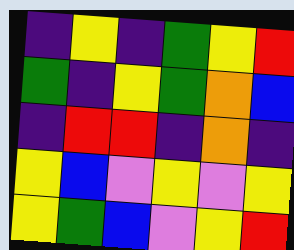[["indigo", "yellow", "indigo", "green", "yellow", "red"], ["green", "indigo", "yellow", "green", "orange", "blue"], ["indigo", "red", "red", "indigo", "orange", "indigo"], ["yellow", "blue", "violet", "yellow", "violet", "yellow"], ["yellow", "green", "blue", "violet", "yellow", "red"]]